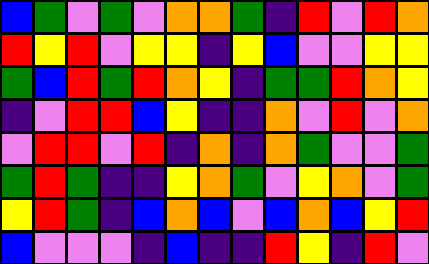[["blue", "green", "violet", "green", "violet", "orange", "orange", "green", "indigo", "red", "violet", "red", "orange"], ["red", "yellow", "red", "violet", "yellow", "yellow", "indigo", "yellow", "blue", "violet", "violet", "yellow", "yellow"], ["green", "blue", "red", "green", "red", "orange", "yellow", "indigo", "green", "green", "red", "orange", "yellow"], ["indigo", "violet", "red", "red", "blue", "yellow", "indigo", "indigo", "orange", "violet", "red", "violet", "orange"], ["violet", "red", "red", "violet", "red", "indigo", "orange", "indigo", "orange", "green", "violet", "violet", "green"], ["green", "red", "green", "indigo", "indigo", "yellow", "orange", "green", "violet", "yellow", "orange", "violet", "green"], ["yellow", "red", "green", "indigo", "blue", "orange", "blue", "violet", "blue", "orange", "blue", "yellow", "red"], ["blue", "violet", "violet", "violet", "indigo", "blue", "indigo", "indigo", "red", "yellow", "indigo", "red", "violet"]]